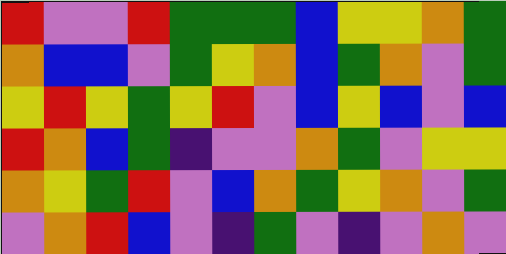[["red", "violet", "violet", "red", "green", "green", "green", "blue", "yellow", "yellow", "orange", "green"], ["orange", "blue", "blue", "violet", "green", "yellow", "orange", "blue", "green", "orange", "violet", "green"], ["yellow", "red", "yellow", "green", "yellow", "red", "violet", "blue", "yellow", "blue", "violet", "blue"], ["red", "orange", "blue", "green", "indigo", "violet", "violet", "orange", "green", "violet", "yellow", "yellow"], ["orange", "yellow", "green", "red", "violet", "blue", "orange", "green", "yellow", "orange", "violet", "green"], ["violet", "orange", "red", "blue", "violet", "indigo", "green", "violet", "indigo", "violet", "orange", "violet"]]